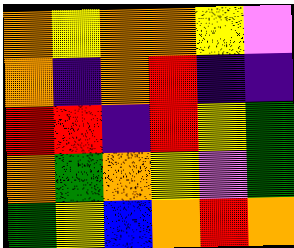[["orange", "yellow", "orange", "orange", "yellow", "violet"], ["orange", "indigo", "orange", "red", "indigo", "indigo"], ["red", "red", "indigo", "red", "yellow", "green"], ["orange", "green", "orange", "yellow", "violet", "green"], ["green", "yellow", "blue", "orange", "red", "orange"]]